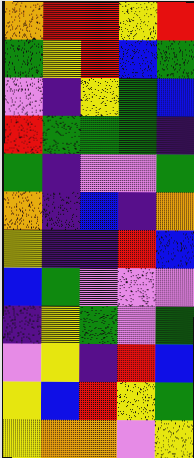[["orange", "red", "red", "yellow", "red"], ["green", "yellow", "red", "blue", "green"], ["violet", "indigo", "yellow", "green", "blue"], ["red", "green", "green", "green", "indigo"], ["green", "indigo", "violet", "violet", "green"], ["orange", "indigo", "blue", "indigo", "orange"], ["yellow", "indigo", "indigo", "red", "blue"], ["blue", "green", "violet", "violet", "violet"], ["indigo", "yellow", "green", "violet", "green"], ["violet", "yellow", "indigo", "red", "blue"], ["yellow", "blue", "red", "yellow", "green"], ["yellow", "orange", "orange", "violet", "yellow"]]